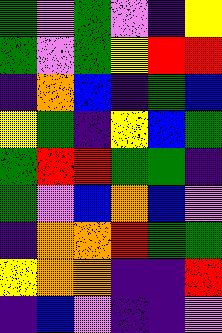[["green", "violet", "green", "violet", "indigo", "yellow"], ["green", "violet", "green", "yellow", "red", "red"], ["indigo", "orange", "blue", "indigo", "green", "blue"], ["yellow", "green", "indigo", "yellow", "blue", "green"], ["green", "red", "red", "green", "green", "indigo"], ["green", "violet", "blue", "orange", "blue", "violet"], ["indigo", "orange", "orange", "red", "green", "green"], ["yellow", "orange", "orange", "indigo", "indigo", "red"], ["indigo", "blue", "violet", "indigo", "indigo", "violet"]]